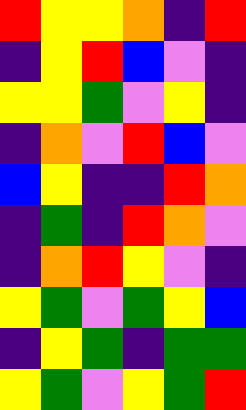[["red", "yellow", "yellow", "orange", "indigo", "red"], ["indigo", "yellow", "red", "blue", "violet", "indigo"], ["yellow", "yellow", "green", "violet", "yellow", "indigo"], ["indigo", "orange", "violet", "red", "blue", "violet"], ["blue", "yellow", "indigo", "indigo", "red", "orange"], ["indigo", "green", "indigo", "red", "orange", "violet"], ["indigo", "orange", "red", "yellow", "violet", "indigo"], ["yellow", "green", "violet", "green", "yellow", "blue"], ["indigo", "yellow", "green", "indigo", "green", "green"], ["yellow", "green", "violet", "yellow", "green", "red"]]